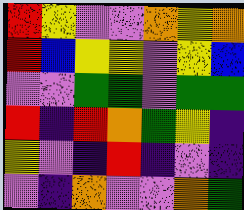[["red", "yellow", "violet", "violet", "orange", "yellow", "orange"], ["red", "blue", "yellow", "yellow", "violet", "yellow", "blue"], ["violet", "violet", "green", "green", "violet", "green", "green"], ["red", "indigo", "red", "orange", "green", "yellow", "indigo"], ["yellow", "violet", "indigo", "red", "indigo", "violet", "indigo"], ["violet", "indigo", "orange", "violet", "violet", "orange", "green"]]